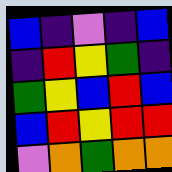[["blue", "indigo", "violet", "indigo", "blue"], ["indigo", "red", "yellow", "green", "indigo"], ["green", "yellow", "blue", "red", "blue"], ["blue", "red", "yellow", "red", "red"], ["violet", "orange", "green", "orange", "orange"]]